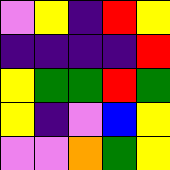[["violet", "yellow", "indigo", "red", "yellow"], ["indigo", "indigo", "indigo", "indigo", "red"], ["yellow", "green", "green", "red", "green"], ["yellow", "indigo", "violet", "blue", "yellow"], ["violet", "violet", "orange", "green", "yellow"]]